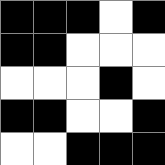[["black", "black", "black", "white", "black"], ["black", "black", "white", "white", "white"], ["white", "white", "white", "black", "white"], ["black", "black", "white", "white", "black"], ["white", "white", "black", "black", "black"]]